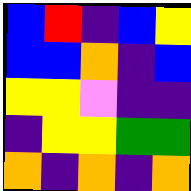[["blue", "red", "indigo", "blue", "yellow"], ["blue", "blue", "orange", "indigo", "blue"], ["yellow", "yellow", "violet", "indigo", "indigo"], ["indigo", "yellow", "yellow", "green", "green"], ["orange", "indigo", "orange", "indigo", "orange"]]